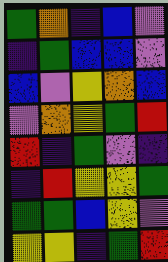[["green", "orange", "indigo", "blue", "violet"], ["indigo", "green", "blue", "blue", "violet"], ["blue", "violet", "yellow", "orange", "blue"], ["violet", "orange", "yellow", "green", "red"], ["red", "indigo", "green", "violet", "indigo"], ["indigo", "red", "yellow", "yellow", "green"], ["green", "green", "blue", "yellow", "violet"], ["yellow", "yellow", "indigo", "green", "red"]]